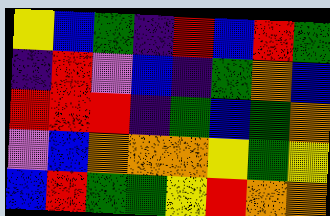[["yellow", "blue", "green", "indigo", "red", "blue", "red", "green"], ["indigo", "red", "violet", "blue", "indigo", "green", "orange", "blue"], ["red", "red", "red", "indigo", "green", "blue", "green", "orange"], ["violet", "blue", "orange", "orange", "orange", "yellow", "green", "yellow"], ["blue", "red", "green", "green", "yellow", "red", "orange", "orange"]]